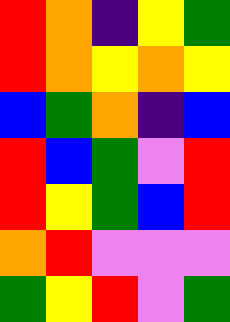[["red", "orange", "indigo", "yellow", "green"], ["red", "orange", "yellow", "orange", "yellow"], ["blue", "green", "orange", "indigo", "blue"], ["red", "blue", "green", "violet", "red"], ["red", "yellow", "green", "blue", "red"], ["orange", "red", "violet", "violet", "violet"], ["green", "yellow", "red", "violet", "green"]]